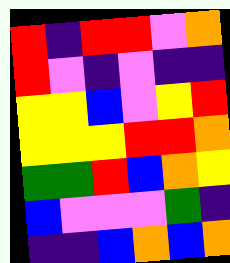[["red", "indigo", "red", "red", "violet", "orange"], ["red", "violet", "indigo", "violet", "indigo", "indigo"], ["yellow", "yellow", "blue", "violet", "yellow", "red"], ["yellow", "yellow", "yellow", "red", "red", "orange"], ["green", "green", "red", "blue", "orange", "yellow"], ["blue", "violet", "violet", "violet", "green", "indigo"], ["indigo", "indigo", "blue", "orange", "blue", "orange"]]